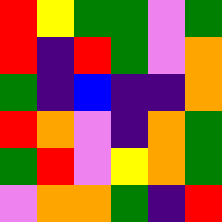[["red", "yellow", "green", "green", "violet", "green"], ["red", "indigo", "red", "green", "violet", "orange"], ["green", "indigo", "blue", "indigo", "indigo", "orange"], ["red", "orange", "violet", "indigo", "orange", "green"], ["green", "red", "violet", "yellow", "orange", "green"], ["violet", "orange", "orange", "green", "indigo", "red"]]